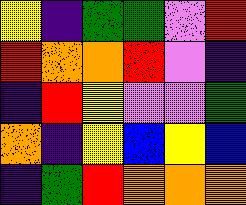[["yellow", "indigo", "green", "green", "violet", "red"], ["red", "orange", "orange", "red", "violet", "indigo"], ["indigo", "red", "yellow", "violet", "violet", "green"], ["orange", "indigo", "yellow", "blue", "yellow", "blue"], ["indigo", "green", "red", "orange", "orange", "orange"]]